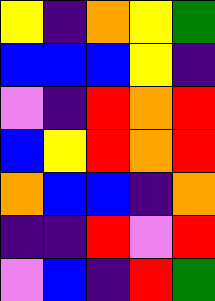[["yellow", "indigo", "orange", "yellow", "green"], ["blue", "blue", "blue", "yellow", "indigo"], ["violet", "indigo", "red", "orange", "red"], ["blue", "yellow", "red", "orange", "red"], ["orange", "blue", "blue", "indigo", "orange"], ["indigo", "indigo", "red", "violet", "red"], ["violet", "blue", "indigo", "red", "green"]]